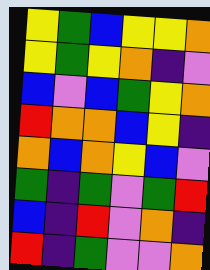[["yellow", "green", "blue", "yellow", "yellow", "orange"], ["yellow", "green", "yellow", "orange", "indigo", "violet"], ["blue", "violet", "blue", "green", "yellow", "orange"], ["red", "orange", "orange", "blue", "yellow", "indigo"], ["orange", "blue", "orange", "yellow", "blue", "violet"], ["green", "indigo", "green", "violet", "green", "red"], ["blue", "indigo", "red", "violet", "orange", "indigo"], ["red", "indigo", "green", "violet", "violet", "orange"]]